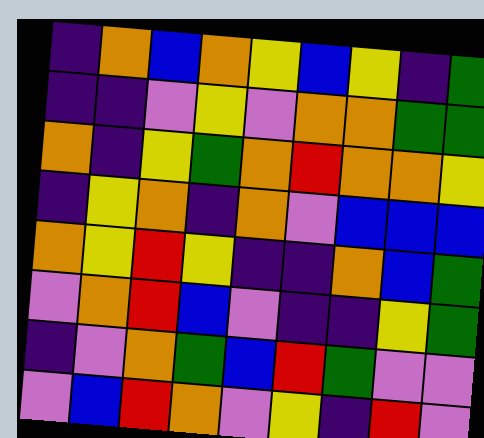[["indigo", "orange", "blue", "orange", "yellow", "blue", "yellow", "indigo", "green"], ["indigo", "indigo", "violet", "yellow", "violet", "orange", "orange", "green", "green"], ["orange", "indigo", "yellow", "green", "orange", "red", "orange", "orange", "yellow"], ["indigo", "yellow", "orange", "indigo", "orange", "violet", "blue", "blue", "blue"], ["orange", "yellow", "red", "yellow", "indigo", "indigo", "orange", "blue", "green"], ["violet", "orange", "red", "blue", "violet", "indigo", "indigo", "yellow", "green"], ["indigo", "violet", "orange", "green", "blue", "red", "green", "violet", "violet"], ["violet", "blue", "red", "orange", "violet", "yellow", "indigo", "red", "violet"]]